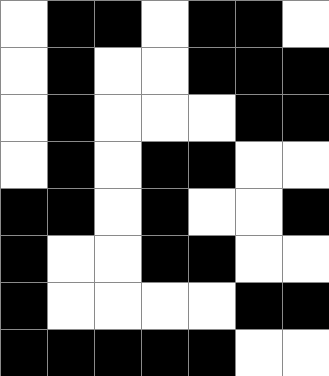[["white", "black", "black", "white", "black", "black", "white"], ["white", "black", "white", "white", "black", "black", "black"], ["white", "black", "white", "white", "white", "black", "black"], ["white", "black", "white", "black", "black", "white", "white"], ["black", "black", "white", "black", "white", "white", "black"], ["black", "white", "white", "black", "black", "white", "white"], ["black", "white", "white", "white", "white", "black", "black"], ["black", "black", "black", "black", "black", "white", "white"]]